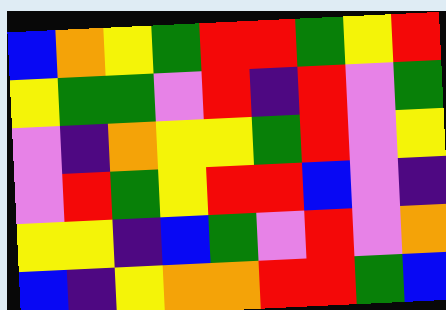[["blue", "orange", "yellow", "green", "red", "red", "green", "yellow", "red"], ["yellow", "green", "green", "violet", "red", "indigo", "red", "violet", "green"], ["violet", "indigo", "orange", "yellow", "yellow", "green", "red", "violet", "yellow"], ["violet", "red", "green", "yellow", "red", "red", "blue", "violet", "indigo"], ["yellow", "yellow", "indigo", "blue", "green", "violet", "red", "violet", "orange"], ["blue", "indigo", "yellow", "orange", "orange", "red", "red", "green", "blue"]]